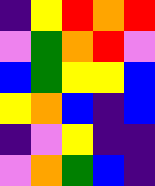[["indigo", "yellow", "red", "orange", "red"], ["violet", "green", "orange", "red", "violet"], ["blue", "green", "yellow", "yellow", "blue"], ["yellow", "orange", "blue", "indigo", "blue"], ["indigo", "violet", "yellow", "indigo", "indigo"], ["violet", "orange", "green", "blue", "indigo"]]